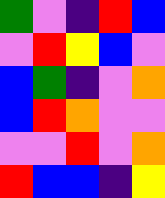[["green", "violet", "indigo", "red", "blue"], ["violet", "red", "yellow", "blue", "violet"], ["blue", "green", "indigo", "violet", "orange"], ["blue", "red", "orange", "violet", "violet"], ["violet", "violet", "red", "violet", "orange"], ["red", "blue", "blue", "indigo", "yellow"]]